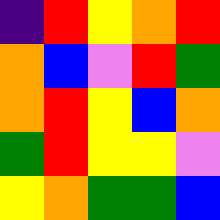[["indigo", "red", "yellow", "orange", "red"], ["orange", "blue", "violet", "red", "green"], ["orange", "red", "yellow", "blue", "orange"], ["green", "red", "yellow", "yellow", "violet"], ["yellow", "orange", "green", "green", "blue"]]